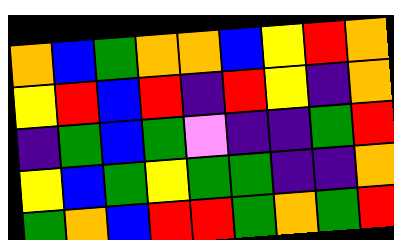[["orange", "blue", "green", "orange", "orange", "blue", "yellow", "red", "orange"], ["yellow", "red", "blue", "red", "indigo", "red", "yellow", "indigo", "orange"], ["indigo", "green", "blue", "green", "violet", "indigo", "indigo", "green", "red"], ["yellow", "blue", "green", "yellow", "green", "green", "indigo", "indigo", "orange"], ["green", "orange", "blue", "red", "red", "green", "orange", "green", "red"]]